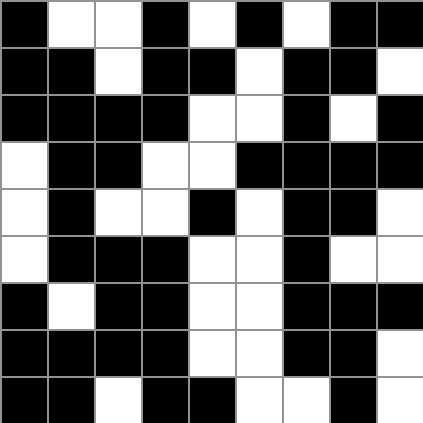[["black", "white", "white", "black", "white", "black", "white", "black", "black"], ["black", "black", "white", "black", "black", "white", "black", "black", "white"], ["black", "black", "black", "black", "white", "white", "black", "white", "black"], ["white", "black", "black", "white", "white", "black", "black", "black", "black"], ["white", "black", "white", "white", "black", "white", "black", "black", "white"], ["white", "black", "black", "black", "white", "white", "black", "white", "white"], ["black", "white", "black", "black", "white", "white", "black", "black", "black"], ["black", "black", "black", "black", "white", "white", "black", "black", "white"], ["black", "black", "white", "black", "black", "white", "white", "black", "white"]]